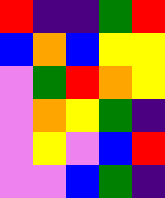[["red", "indigo", "indigo", "green", "red"], ["blue", "orange", "blue", "yellow", "yellow"], ["violet", "green", "red", "orange", "yellow"], ["violet", "orange", "yellow", "green", "indigo"], ["violet", "yellow", "violet", "blue", "red"], ["violet", "violet", "blue", "green", "indigo"]]